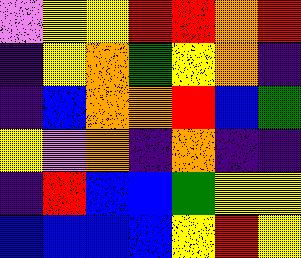[["violet", "yellow", "yellow", "red", "red", "orange", "red"], ["indigo", "yellow", "orange", "green", "yellow", "orange", "indigo"], ["indigo", "blue", "orange", "orange", "red", "blue", "green"], ["yellow", "violet", "orange", "indigo", "orange", "indigo", "indigo"], ["indigo", "red", "blue", "blue", "green", "yellow", "yellow"], ["blue", "blue", "blue", "blue", "yellow", "red", "yellow"]]